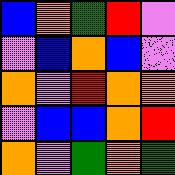[["blue", "orange", "green", "red", "violet"], ["violet", "blue", "orange", "blue", "violet"], ["orange", "violet", "red", "orange", "orange"], ["violet", "blue", "blue", "orange", "red"], ["orange", "violet", "green", "orange", "green"]]